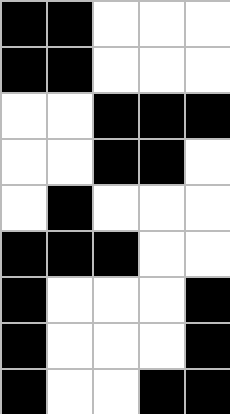[["black", "black", "white", "white", "white"], ["black", "black", "white", "white", "white"], ["white", "white", "black", "black", "black"], ["white", "white", "black", "black", "white"], ["white", "black", "white", "white", "white"], ["black", "black", "black", "white", "white"], ["black", "white", "white", "white", "black"], ["black", "white", "white", "white", "black"], ["black", "white", "white", "black", "black"]]